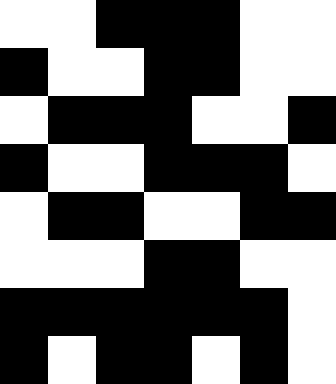[["white", "white", "black", "black", "black", "white", "white"], ["black", "white", "white", "black", "black", "white", "white"], ["white", "black", "black", "black", "white", "white", "black"], ["black", "white", "white", "black", "black", "black", "white"], ["white", "black", "black", "white", "white", "black", "black"], ["white", "white", "white", "black", "black", "white", "white"], ["black", "black", "black", "black", "black", "black", "white"], ["black", "white", "black", "black", "white", "black", "white"]]